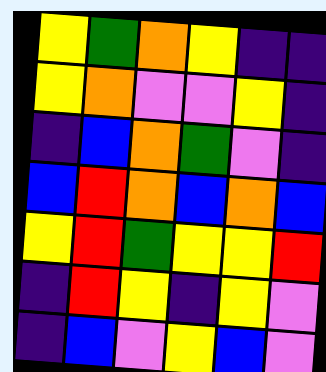[["yellow", "green", "orange", "yellow", "indigo", "indigo"], ["yellow", "orange", "violet", "violet", "yellow", "indigo"], ["indigo", "blue", "orange", "green", "violet", "indigo"], ["blue", "red", "orange", "blue", "orange", "blue"], ["yellow", "red", "green", "yellow", "yellow", "red"], ["indigo", "red", "yellow", "indigo", "yellow", "violet"], ["indigo", "blue", "violet", "yellow", "blue", "violet"]]